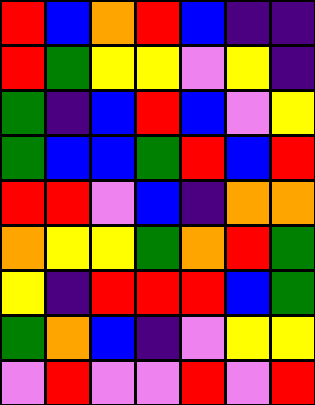[["red", "blue", "orange", "red", "blue", "indigo", "indigo"], ["red", "green", "yellow", "yellow", "violet", "yellow", "indigo"], ["green", "indigo", "blue", "red", "blue", "violet", "yellow"], ["green", "blue", "blue", "green", "red", "blue", "red"], ["red", "red", "violet", "blue", "indigo", "orange", "orange"], ["orange", "yellow", "yellow", "green", "orange", "red", "green"], ["yellow", "indigo", "red", "red", "red", "blue", "green"], ["green", "orange", "blue", "indigo", "violet", "yellow", "yellow"], ["violet", "red", "violet", "violet", "red", "violet", "red"]]